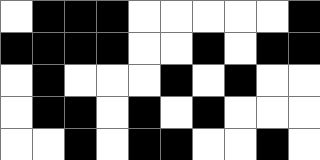[["white", "black", "black", "black", "white", "white", "white", "white", "white", "black"], ["black", "black", "black", "black", "white", "white", "black", "white", "black", "black"], ["white", "black", "white", "white", "white", "black", "white", "black", "white", "white"], ["white", "black", "black", "white", "black", "white", "black", "white", "white", "white"], ["white", "white", "black", "white", "black", "black", "white", "white", "black", "white"]]